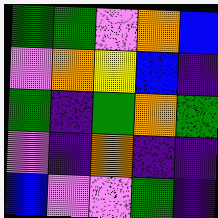[["green", "green", "violet", "orange", "blue"], ["violet", "orange", "yellow", "blue", "indigo"], ["green", "indigo", "green", "orange", "green"], ["violet", "indigo", "orange", "indigo", "indigo"], ["blue", "violet", "violet", "green", "indigo"]]